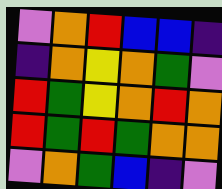[["violet", "orange", "red", "blue", "blue", "indigo"], ["indigo", "orange", "yellow", "orange", "green", "violet"], ["red", "green", "yellow", "orange", "red", "orange"], ["red", "green", "red", "green", "orange", "orange"], ["violet", "orange", "green", "blue", "indigo", "violet"]]